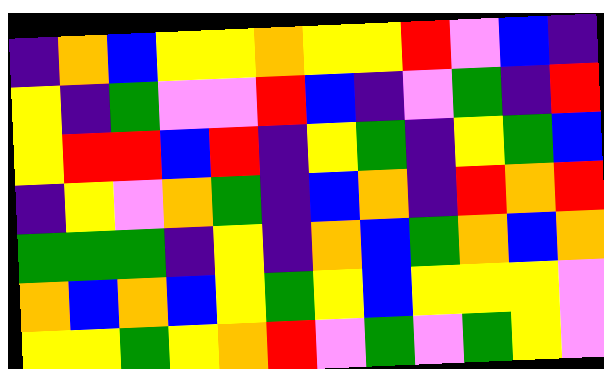[["indigo", "orange", "blue", "yellow", "yellow", "orange", "yellow", "yellow", "red", "violet", "blue", "indigo"], ["yellow", "indigo", "green", "violet", "violet", "red", "blue", "indigo", "violet", "green", "indigo", "red"], ["yellow", "red", "red", "blue", "red", "indigo", "yellow", "green", "indigo", "yellow", "green", "blue"], ["indigo", "yellow", "violet", "orange", "green", "indigo", "blue", "orange", "indigo", "red", "orange", "red"], ["green", "green", "green", "indigo", "yellow", "indigo", "orange", "blue", "green", "orange", "blue", "orange"], ["orange", "blue", "orange", "blue", "yellow", "green", "yellow", "blue", "yellow", "yellow", "yellow", "violet"], ["yellow", "yellow", "green", "yellow", "orange", "red", "violet", "green", "violet", "green", "yellow", "violet"]]